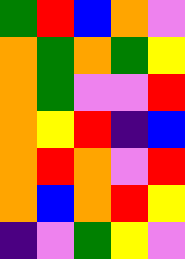[["green", "red", "blue", "orange", "violet"], ["orange", "green", "orange", "green", "yellow"], ["orange", "green", "violet", "violet", "red"], ["orange", "yellow", "red", "indigo", "blue"], ["orange", "red", "orange", "violet", "red"], ["orange", "blue", "orange", "red", "yellow"], ["indigo", "violet", "green", "yellow", "violet"]]